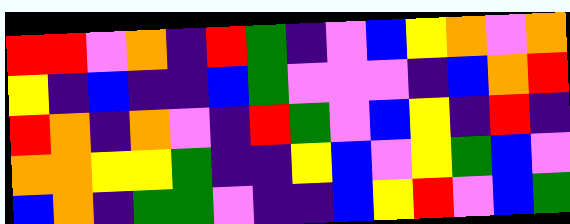[["red", "red", "violet", "orange", "indigo", "red", "green", "indigo", "violet", "blue", "yellow", "orange", "violet", "orange"], ["yellow", "indigo", "blue", "indigo", "indigo", "blue", "green", "violet", "violet", "violet", "indigo", "blue", "orange", "red"], ["red", "orange", "indigo", "orange", "violet", "indigo", "red", "green", "violet", "blue", "yellow", "indigo", "red", "indigo"], ["orange", "orange", "yellow", "yellow", "green", "indigo", "indigo", "yellow", "blue", "violet", "yellow", "green", "blue", "violet"], ["blue", "orange", "indigo", "green", "green", "violet", "indigo", "indigo", "blue", "yellow", "red", "violet", "blue", "green"]]